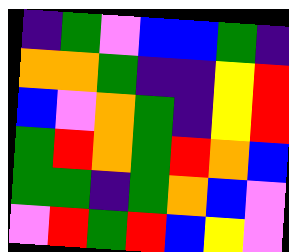[["indigo", "green", "violet", "blue", "blue", "green", "indigo"], ["orange", "orange", "green", "indigo", "indigo", "yellow", "red"], ["blue", "violet", "orange", "green", "indigo", "yellow", "red"], ["green", "red", "orange", "green", "red", "orange", "blue"], ["green", "green", "indigo", "green", "orange", "blue", "violet"], ["violet", "red", "green", "red", "blue", "yellow", "violet"]]